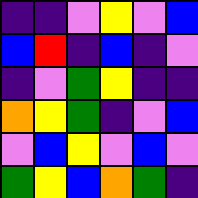[["indigo", "indigo", "violet", "yellow", "violet", "blue"], ["blue", "red", "indigo", "blue", "indigo", "violet"], ["indigo", "violet", "green", "yellow", "indigo", "indigo"], ["orange", "yellow", "green", "indigo", "violet", "blue"], ["violet", "blue", "yellow", "violet", "blue", "violet"], ["green", "yellow", "blue", "orange", "green", "indigo"]]